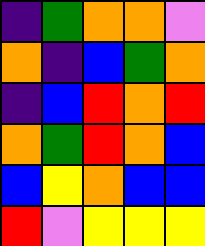[["indigo", "green", "orange", "orange", "violet"], ["orange", "indigo", "blue", "green", "orange"], ["indigo", "blue", "red", "orange", "red"], ["orange", "green", "red", "orange", "blue"], ["blue", "yellow", "orange", "blue", "blue"], ["red", "violet", "yellow", "yellow", "yellow"]]